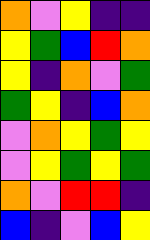[["orange", "violet", "yellow", "indigo", "indigo"], ["yellow", "green", "blue", "red", "orange"], ["yellow", "indigo", "orange", "violet", "green"], ["green", "yellow", "indigo", "blue", "orange"], ["violet", "orange", "yellow", "green", "yellow"], ["violet", "yellow", "green", "yellow", "green"], ["orange", "violet", "red", "red", "indigo"], ["blue", "indigo", "violet", "blue", "yellow"]]